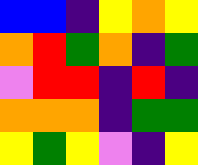[["blue", "blue", "indigo", "yellow", "orange", "yellow"], ["orange", "red", "green", "orange", "indigo", "green"], ["violet", "red", "red", "indigo", "red", "indigo"], ["orange", "orange", "orange", "indigo", "green", "green"], ["yellow", "green", "yellow", "violet", "indigo", "yellow"]]